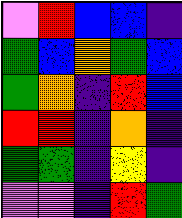[["violet", "red", "blue", "blue", "indigo"], ["green", "blue", "orange", "green", "blue"], ["green", "orange", "indigo", "red", "blue"], ["red", "red", "indigo", "orange", "indigo"], ["green", "green", "indigo", "yellow", "indigo"], ["violet", "violet", "indigo", "red", "green"]]